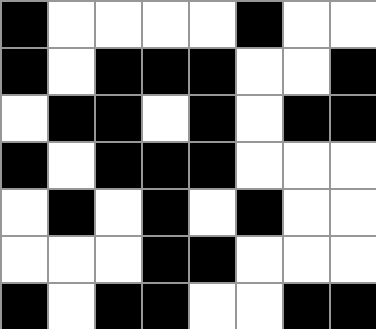[["black", "white", "white", "white", "white", "black", "white", "white"], ["black", "white", "black", "black", "black", "white", "white", "black"], ["white", "black", "black", "white", "black", "white", "black", "black"], ["black", "white", "black", "black", "black", "white", "white", "white"], ["white", "black", "white", "black", "white", "black", "white", "white"], ["white", "white", "white", "black", "black", "white", "white", "white"], ["black", "white", "black", "black", "white", "white", "black", "black"]]